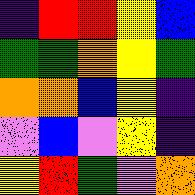[["indigo", "red", "red", "yellow", "blue"], ["green", "green", "orange", "yellow", "green"], ["orange", "orange", "blue", "yellow", "indigo"], ["violet", "blue", "violet", "yellow", "indigo"], ["yellow", "red", "green", "violet", "orange"]]